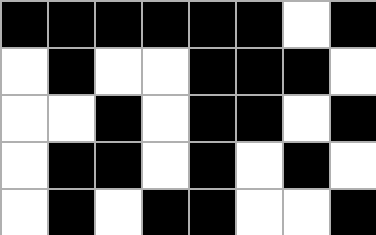[["black", "black", "black", "black", "black", "black", "white", "black"], ["white", "black", "white", "white", "black", "black", "black", "white"], ["white", "white", "black", "white", "black", "black", "white", "black"], ["white", "black", "black", "white", "black", "white", "black", "white"], ["white", "black", "white", "black", "black", "white", "white", "black"]]